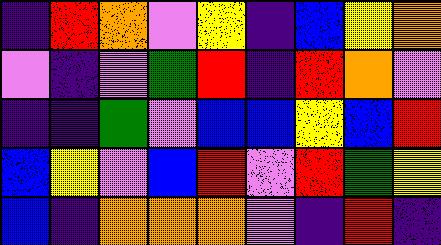[["indigo", "red", "orange", "violet", "yellow", "indigo", "blue", "yellow", "orange"], ["violet", "indigo", "violet", "green", "red", "indigo", "red", "orange", "violet"], ["indigo", "indigo", "green", "violet", "blue", "blue", "yellow", "blue", "red"], ["blue", "yellow", "violet", "blue", "red", "violet", "red", "green", "yellow"], ["blue", "indigo", "orange", "orange", "orange", "violet", "indigo", "red", "indigo"]]